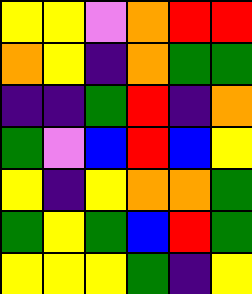[["yellow", "yellow", "violet", "orange", "red", "red"], ["orange", "yellow", "indigo", "orange", "green", "green"], ["indigo", "indigo", "green", "red", "indigo", "orange"], ["green", "violet", "blue", "red", "blue", "yellow"], ["yellow", "indigo", "yellow", "orange", "orange", "green"], ["green", "yellow", "green", "blue", "red", "green"], ["yellow", "yellow", "yellow", "green", "indigo", "yellow"]]